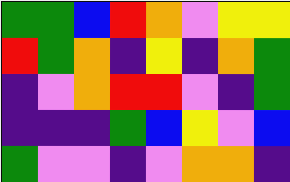[["green", "green", "blue", "red", "orange", "violet", "yellow", "yellow"], ["red", "green", "orange", "indigo", "yellow", "indigo", "orange", "green"], ["indigo", "violet", "orange", "red", "red", "violet", "indigo", "green"], ["indigo", "indigo", "indigo", "green", "blue", "yellow", "violet", "blue"], ["green", "violet", "violet", "indigo", "violet", "orange", "orange", "indigo"]]